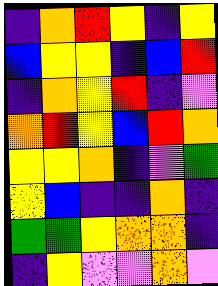[["indigo", "orange", "red", "yellow", "indigo", "yellow"], ["blue", "yellow", "yellow", "indigo", "blue", "red"], ["indigo", "orange", "yellow", "red", "indigo", "violet"], ["orange", "red", "yellow", "blue", "red", "orange"], ["yellow", "yellow", "orange", "indigo", "violet", "green"], ["yellow", "blue", "indigo", "indigo", "orange", "indigo"], ["green", "green", "yellow", "orange", "orange", "indigo"], ["indigo", "yellow", "violet", "violet", "orange", "violet"]]